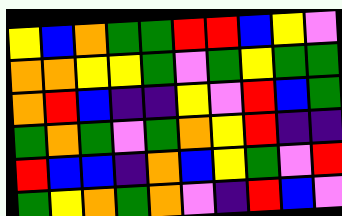[["yellow", "blue", "orange", "green", "green", "red", "red", "blue", "yellow", "violet"], ["orange", "orange", "yellow", "yellow", "green", "violet", "green", "yellow", "green", "green"], ["orange", "red", "blue", "indigo", "indigo", "yellow", "violet", "red", "blue", "green"], ["green", "orange", "green", "violet", "green", "orange", "yellow", "red", "indigo", "indigo"], ["red", "blue", "blue", "indigo", "orange", "blue", "yellow", "green", "violet", "red"], ["green", "yellow", "orange", "green", "orange", "violet", "indigo", "red", "blue", "violet"]]